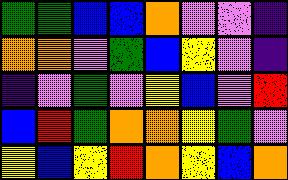[["green", "green", "blue", "blue", "orange", "violet", "violet", "indigo"], ["orange", "orange", "violet", "green", "blue", "yellow", "violet", "indigo"], ["indigo", "violet", "green", "violet", "yellow", "blue", "violet", "red"], ["blue", "red", "green", "orange", "orange", "yellow", "green", "violet"], ["yellow", "blue", "yellow", "red", "orange", "yellow", "blue", "orange"]]